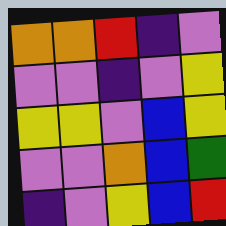[["orange", "orange", "red", "indigo", "violet"], ["violet", "violet", "indigo", "violet", "yellow"], ["yellow", "yellow", "violet", "blue", "yellow"], ["violet", "violet", "orange", "blue", "green"], ["indigo", "violet", "yellow", "blue", "red"]]